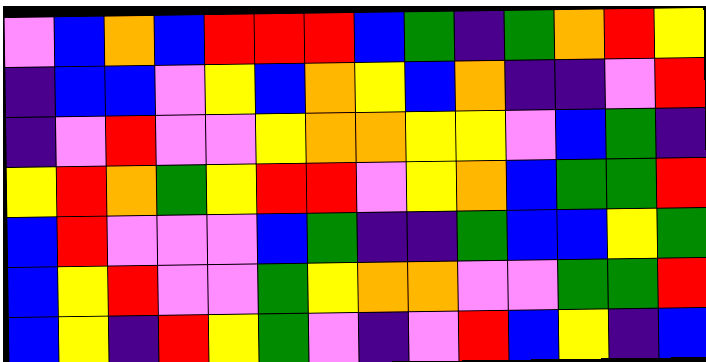[["violet", "blue", "orange", "blue", "red", "red", "red", "blue", "green", "indigo", "green", "orange", "red", "yellow"], ["indigo", "blue", "blue", "violet", "yellow", "blue", "orange", "yellow", "blue", "orange", "indigo", "indigo", "violet", "red"], ["indigo", "violet", "red", "violet", "violet", "yellow", "orange", "orange", "yellow", "yellow", "violet", "blue", "green", "indigo"], ["yellow", "red", "orange", "green", "yellow", "red", "red", "violet", "yellow", "orange", "blue", "green", "green", "red"], ["blue", "red", "violet", "violet", "violet", "blue", "green", "indigo", "indigo", "green", "blue", "blue", "yellow", "green"], ["blue", "yellow", "red", "violet", "violet", "green", "yellow", "orange", "orange", "violet", "violet", "green", "green", "red"], ["blue", "yellow", "indigo", "red", "yellow", "green", "violet", "indigo", "violet", "red", "blue", "yellow", "indigo", "blue"]]